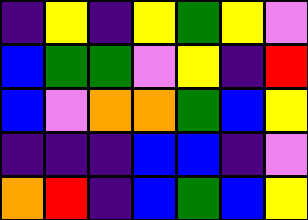[["indigo", "yellow", "indigo", "yellow", "green", "yellow", "violet"], ["blue", "green", "green", "violet", "yellow", "indigo", "red"], ["blue", "violet", "orange", "orange", "green", "blue", "yellow"], ["indigo", "indigo", "indigo", "blue", "blue", "indigo", "violet"], ["orange", "red", "indigo", "blue", "green", "blue", "yellow"]]